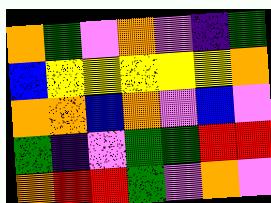[["orange", "green", "violet", "orange", "violet", "indigo", "green"], ["blue", "yellow", "yellow", "yellow", "yellow", "yellow", "orange"], ["orange", "orange", "blue", "orange", "violet", "blue", "violet"], ["green", "indigo", "violet", "green", "green", "red", "red"], ["orange", "red", "red", "green", "violet", "orange", "violet"]]